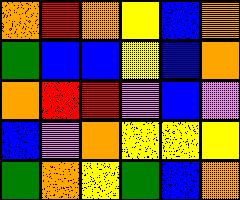[["orange", "red", "orange", "yellow", "blue", "orange"], ["green", "blue", "blue", "yellow", "blue", "orange"], ["orange", "red", "red", "violet", "blue", "violet"], ["blue", "violet", "orange", "yellow", "yellow", "yellow"], ["green", "orange", "yellow", "green", "blue", "orange"]]